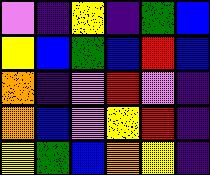[["violet", "indigo", "yellow", "indigo", "green", "blue"], ["yellow", "blue", "green", "blue", "red", "blue"], ["orange", "indigo", "violet", "red", "violet", "indigo"], ["orange", "blue", "violet", "yellow", "red", "indigo"], ["yellow", "green", "blue", "orange", "yellow", "indigo"]]